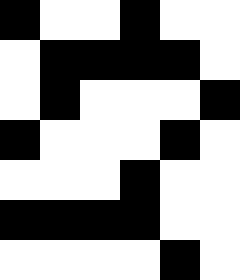[["black", "white", "white", "black", "white", "white"], ["white", "black", "black", "black", "black", "white"], ["white", "black", "white", "white", "white", "black"], ["black", "white", "white", "white", "black", "white"], ["white", "white", "white", "black", "white", "white"], ["black", "black", "black", "black", "white", "white"], ["white", "white", "white", "white", "black", "white"]]